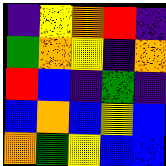[["indigo", "yellow", "orange", "red", "indigo"], ["green", "orange", "yellow", "indigo", "orange"], ["red", "blue", "indigo", "green", "indigo"], ["blue", "orange", "blue", "yellow", "blue"], ["orange", "green", "yellow", "blue", "blue"]]